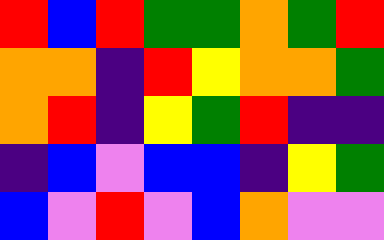[["red", "blue", "red", "green", "green", "orange", "green", "red"], ["orange", "orange", "indigo", "red", "yellow", "orange", "orange", "green"], ["orange", "red", "indigo", "yellow", "green", "red", "indigo", "indigo"], ["indigo", "blue", "violet", "blue", "blue", "indigo", "yellow", "green"], ["blue", "violet", "red", "violet", "blue", "orange", "violet", "violet"]]